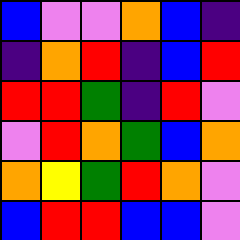[["blue", "violet", "violet", "orange", "blue", "indigo"], ["indigo", "orange", "red", "indigo", "blue", "red"], ["red", "red", "green", "indigo", "red", "violet"], ["violet", "red", "orange", "green", "blue", "orange"], ["orange", "yellow", "green", "red", "orange", "violet"], ["blue", "red", "red", "blue", "blue", "violet"]]